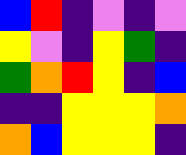[["blue", "red", "indigo", "violet", "indigo", "violet"], ["yellow", "violet", "indigo", "yellow", "green", "indigo"], ["green", "orange", "red", "yellow", "indigo", "blue"], ["indigo", "indigo", "yellow", "yellow", "yellow", "orange"], ["orange", "blue", "yellow", "yellow", "yellow", "indigo"]]